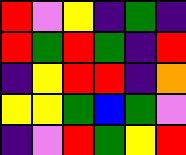[["red", "violet", "yellow", "indigo", "green", "indigo"], ["red", "green", "red", "green", "indigo", "red"], ["indigo", "yellow", "red", "red", "indigo", "orange"], ["yellow", "yellow", "green", "blue", "green", "violet"], ["indigo", "violet", "red", "green", "yellow", "red"]]